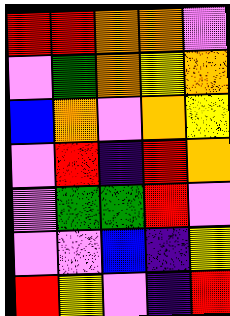[["red", "red", "orange", "orange", "violet"], ["violet", "green", "orange", "yellow", "orange"], ["blue", "orange", "violet", "orange", "yellow"], ["violet", "red", "indigo", "red", "orange"], ["violet", "green", "green", "red", "violet"], ["violet", "violet", "blue", "indigo", "yellow"], ["red", "yellow", "violet", "indigo", "red"]]